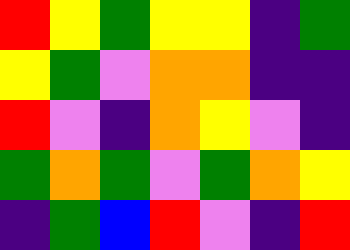[["red", "yellow", "green", "yellow", "yellow", "indigo", "green"], ["yellow", "green", "violet", "orange", "orange", "indigo", "indigo"], ["red", "violet", "indigo", "orange", "yellow", "violet", "indigo"], ["green", "orange", "green", "violet", "green", "orange", "yellow"], ["indigo", "green", "blue", "red", "violet", "indigo", "red"]]